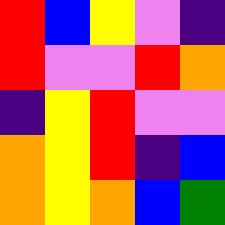[["red", "blue", "yellow", "violet", "indigo"], ["red", "violet", "violet", "red", "orange"], ["indigo", "yellow", "red", "violet", "violet"], ["orange", "yellow", "red", "indigo", "blue"], ["orange", "yellow", "orange", "blue", "green"]]